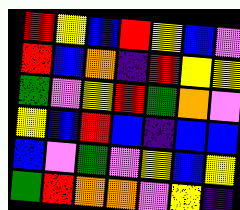[["red", "yellow", "blue", "red", "yellow", "blue", "violet"], ["red", "blue", "orange", "indigo", "red", "yellow", "yellow"], ["green", "violet", "yellow", "red", "green", "orange", "violet"], ["yellow", "blue", "red", "blue", "indigo", "blue", "blue"], ["blue", "violet", "green", "violet", "yellow", "blue", "yellow"], ["green", "red", "orange", "orange", "violet", "yellow", "indigo"]]